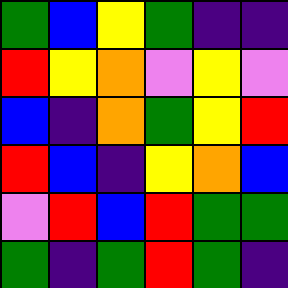[["green", "blue", "yellow", "green", "indigo", "indigo"], ["red", "yellow", "orange", "violet", "yellow", "violet"], ["blue", "indigo", "orange", "green", "yellow", "red"], ["red", "blue", "indigo", "yellow", "orange", "blue"], ["violet", "red", "blue", "red", "green", "green"], ["green", "indigo", "green", "red", "green", "indigo"]]